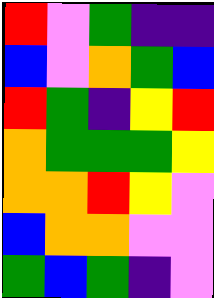[["red", "violet", "green", "indigo", "indigo"], ["blue", "violet", "orange", "green", "blue"], ["red", "green", "indigo", "yellow", "red"], ["orange", "green", "green", "green", "yellow"], ["orange", "orange", "red", "yellow", "violet"], ["blue", "orange", "orange", "violet", "violet"], ["green", "blue", "green", "indigo", "violet"]]